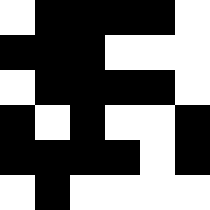[["white", "black", "black", "black", "black", "white"], ["black", "black", "black", "white", "white", "white"], ["white", "black", "black", "black", "black", "white"], ["black", "white", "black", "white", "white", "black"], ["black", "black", "black", "black", "white", "black"], ["white", "black", "white", "white", "white", "white"]]